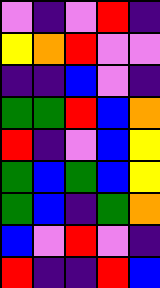[["violet", "indigo", "violet", "red", "indigo"], ["yellow", "orange", "red", "violet", "violet"], ["indigo", "indigo", "blue", "violet", "indigo"], ["green", "green", "red", "blue", "orange"], ["red", "indigo", "violet", "blue", "yellow"], ["green", "blue", "green", "blue", "yellow"], ["green", "blue", "indigo", "green", "orange"], ["blue", "violet", "red", "violet", "indigo"], ["red", "indigo", "indigo", "red", "blue"]]